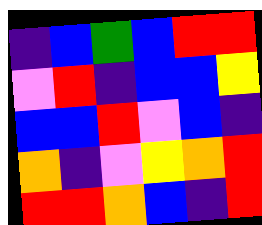[["indigo", "blue", "green", "blue", "red", "red"], ["violet", "red", "indigo", "blue", "blue", "yellow"], ["blue", "blue", "red", "violet", "blue", "indigo"], ["orange", "indigo", "violet", "yellow", "orange", "red"], ["red", "red", "orange", "blue", "indigo", "red"]]